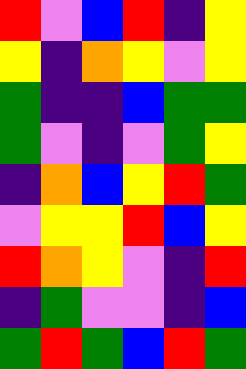[["red", "violet", "blue", "red", "indigo", "yellow"], ["yellow", "indigo", "orange", "yellow", "violet", "yellow"], ["green", "indigo", "indigo", "blue", "green", "green"], ["green", "violet", "indigo", "violet", "green", "yellow"], ["indigo", "orange", "blue", "yellow", "red", "green"], ["violet", "yellow", "yellow", "red", "blue", "yellow"], ["red", "orange", "yellow", "violet", "indigo", "red"], ["indigo", "green", "violet", "violet", "indigo", "blue"], ["green", "red", "green", "blue", "red", "green"]]